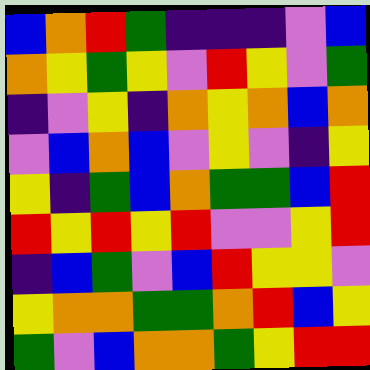[["blue", "orange", "red", "green", "indigo", "indigo", "indigo", "violet", "blue"], ["orange", "yellow", "green", "yellow", "violet", "red", "yellow", "violet", "green"], ["indigo", "violet", "yellow", "indigo", "orange", "yellow", "orange", "blue", "orange"], ["violet", "blue", "orange", "blue", "violet", "yellow", "violet", "indigo", "yellow"], ["yellow", "indigo", "green", "blue", "orange", "green", "green", "blue", "red"], ["red", "yellow", "red", "yellow", "red", "violet", "violet", "yellow", "red"], ["indigo", "blue", "green", "violet", "blue", "red", "yellow", "yellow", "violet"], ["yellow", "orange", "orange", "green", "green", "orange", "red", "blue", "yellow"], ["green", "violet", "blue", "orange", "orange", "green", "yellow", "red", "red"]]